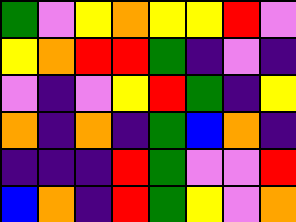[["green", "violet", "yellow", "orange", "yellow", "yellow", "red", "violet"], ["yellow", "orange", "red", "red", "green", "indigo", "violet", "indigo"], ["violet", "indigo", "violet", "yellow", "red", "green", "indigo", "yellow"], ["orange", "indigo", "orange", "indigo", "green", "blue", "orange", "indigo"], ["indigo", "indigo", "indigo", "red", "green", "violet", "violet", "red"], ["blue", "orange", "indigo", "red", "green", "yellow", "violet", "orange"]]